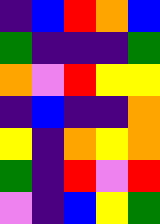[["indigo", "blue", "red", "orange", "blue"], ["green", "indigo", "indigo", "indigo", "green"], ["orange", "violet", "red", "yellow", "yellow"], ["indigo", "blue", "indigo", "indigo", "orange"], ["yellow", "indigo", "orange", "yellow", "orange"], ["green", "indigo", "red", "violet", "red"], ["violet", "indigo", "blue", "yellow", "green"]]